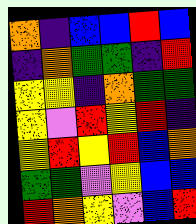[["orange", "indigo", "blue", "blue", "red", "blue"], ["indigo", "orange", "green", "green", "indigo", "red"], ["yellow", "yellow", "indigo", "orange", "green", "green"], ["yellow", "violet", "red", "yellow", "red", "indigo"], ["yellow", "red", "yellow", "red", "blue", "orange"], ["green", "green", "violet", "yellow", "blue", "blue"], ["red", "orange", "yellow", "violet", "blue", "red"]]